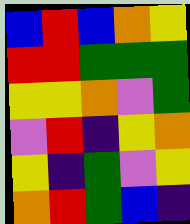[["blue", "red", "blue", "orange", "yellow"], ["red", "red", "green", "green", "green"], ["yellow", "yellow", "orange", "violet", "green"], ["violet", "red", "indigo", "yellow", "orange"], ["yellow", "indigo", "green", "violet", "yellow"], ["orange", "red", "green", "blue", "indigo"]]